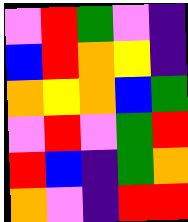[["violet", "red", "green", "violet", "indigo"], ["blue", "red", "orange", "yellow", "indigo"], ["orange", "yellow", "orange", "blue", "green"], ["violet", "red", "violet", "green", "red"], ["red", "blue", "indigo", "green", "orange"], ["orange", "violet", "indigo", "red", "red"]]